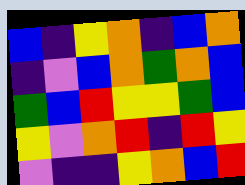[["blue", "indigo", "yellow", "orange", "indigo", "blue", "orange"], ["indigo", "violet", "blue", "orange", "green", "orange", "blue"], ["green", "blue", "red", "yellow", "yellow", "green", "blue"], ["yellow", "violet", "orange", "red", "indigo", "red", "yellow"], ["violet", "indigo", "indigo", "yellow", "orange", "blue", "red"]]